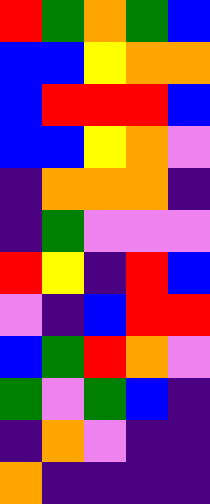[["red", "green", "orange", "green", "blue"], ["blue", "blue", "yellow", "orange", "orange"], ["blue", "red", "red", "red", "blue"], ["blue", "blue", "yellow", "orange", "violet"], ["indigo", "orange", "orange", "orange", "indigo"], ["indigo", "green", "violet", "violet", "violet"], ["red", "yellow", "indigo", "red", "blue"], ["violet", "indigo", "blue", "red", "red"], ["blue", "green", "red", "orange", "violet"], ["green", "violet", "green", "blue", "indigo"], ["indigo", "orange", "violet", "indigo", "indigo"], ["orange", "indigo", "indigo", "indigo", "indigo"]]